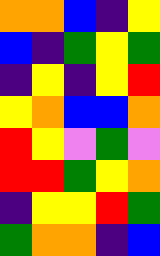[["orange", "orange", "blue", "indigo", "yellow"], ["blue", "indigo", "green", "yellow", "green"], ["indigo", "yellow", "indigo", "yellow", "red"], ["yellow", "orange", "blue", "blue", "orange"], ["red", "yellow", "violet", "green", "violet"], ["red", "red", "green", "yellow", "orange"], ["indigo", "yellow", "yellow", "red", "green"], ["green", "orange", "orange", "indigo", "blue"]]